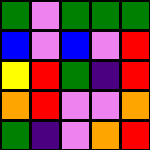[["green", "violet", "green", "green", "green"], ["blue", "violet", "blue", "violet", "red"], ["yellow", "red", "green", "indigo", "red"], ["orange", "red", "violet", "violet", "orange"], ["green", "indigo", "violet", "orange", "red"]]